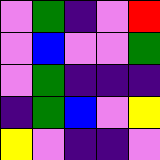[["violet", "green", "indigo", "violet", "red"], ["violet", "blue", "violet", "violet", "green"], ["violet", "green", "indigo", "indigo", "indigo"], ["indigo", "green", "blue", "violet", "yellow"], ["yellow", "violet", "indigo", "indigo", "violet"]]